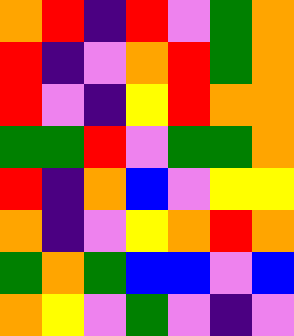[["orange", "red", "indigo", "red", "violet", "green", "orange"], ["red", "indigo", "violet", "orange", "red", "green", "orange"], ["red", "violet", "indigo", "yellow", "red", "orange", "orange"], ["green", "green", "red", "violet", "green", "green", "orange"], ["red", "indigo", "orange", "blue", "violet", "yellow", "yellow"], ["orange", "indigo", "violet", "yellow", "orange", "red", "orange"], ["green", "orange", "green", "blue", "blue", "violet", "blue"], ["orange", "yellow", "violet", "green", "violet", "indigo", "violet"]]